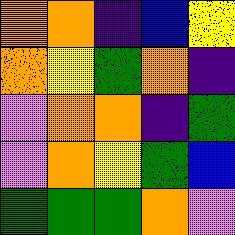[["orange", "orange", "indigo", "blue", "yellow"], ["orange", "yellow", "green", "orange", "indigo"], ["violet", "orange", "orange", "indigo", "green"], ["violet", "orange", "yellow", "green", "blue"], ["green", "green", "green", "orange", "violet"]]